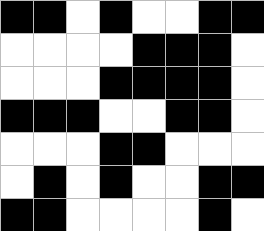[["black", "black", "white", "black", "white", "white", "black", "black"], ["white", "white", "white", "white", "black", "black", "black", "white"], ["white", "white", "white", "black", "black", "black", "black", "white"], ["black", "black", "black", "white", "white", "black", "black", "white"], ["white", "white", "white", "black", "black", "white", "white", "white"], ["white", "black", "white", "black", "white", "white", "black", "black"], ["black", "black", "white", "white", "white", "white", "black", "white"]]